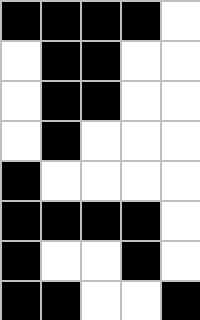[["black", "black", "black", "black", "white"], ["white", "black", "black", "white", "white"], ["white", "black", "black", "white", "white"], ["white", "black", "white", "white", "white"], ["black", "white", "white", "white", "white"], ["black", "black", "black", "black", "white"], ["black", "white", "white", "black", "white"], ["black", "black", "white", "white", "black"]]